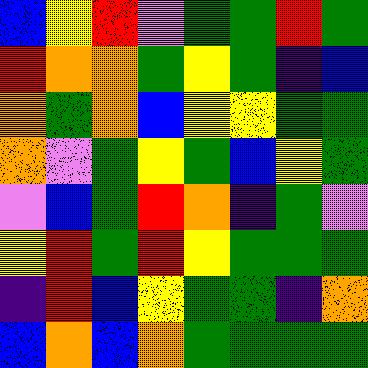[["blue", "yellow", "red", "violet", "green", "green", "red", "green"], ["red", "orange", "orange", "green", "yellow", "green", "indigo", "blue"], ["orange", "green", "orange", "blue", "yellow", "yellow", "green", "green"], ["orange", "violet", "green", "yellow", "green", "blue", "yellow", "green"], ["violet", "blue", "green", "red", "orange", "indigo", "green", "violet"], ["yellow", "red", "green", "red", "yellow", "green", "green", "green"], ["indigo", "red", "blue", "yellow", "green", "green", "indigo", "orange"], ["blue", "orange", "blue", "orange", "green", "green", "green", "green"]]